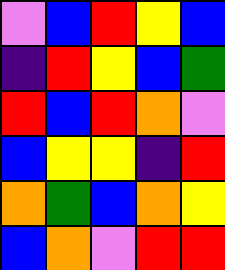[["violet", "blue", "red", "yellow", "blue"], ["indigo", "red", "yellow", "blue", "green"], ["red", "blue", "red", "orange", "violet"], ["blue", "yellow", "yellow", "indigo", "red"], ["orange", "green", "blue", "orange", "yellow"], ["blue", "orange", "violet", "red", "red"]]